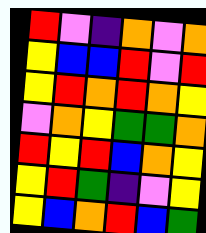[["red", "violet", "indigo", "orange", "violet", "orange"], ["yellow", "blue", "blue", "red", "violet", "red"], ["yellow", "red", "orange", "red", "orange", "yellow"], ["violet", "orange", "yellow", "green", "green", "orange"], ["red", "yellow", "red", "blue", "orange", "yellow"], ["yellow", "red", "green", "indigo", "violet", "yellow"], ["yellow", "blue", "orange", "red", "blue", "green"]]